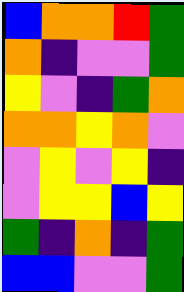[["blue", "orange", "orange", "red", "green"], ["orange", "indigo", "violet", "violet", "green"], ["yellow", "violet", "indigo", "green", "orange"], ["orange", "orange", "yellow", "orange", "violet"], ["violet", "yellow", "violet", "yellow", "indigo"], ["violet", "yellow", "yellow", "blue", "yellow"], ["green", "indigo", "orange", "indigo", "green"], ["blue", "blue", "violet", "violet", "green"]]